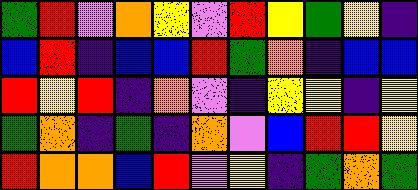[["green", "red", "violet", "orange", "yellow", "violet", "red", "yellow", "green", "yellow", "indigo"], ["blue", "red", "indigo", "blue", "blue", "red", "green", "orange", "indigo", "blue", "blue"], ["red", "yellow", "red", "indigo", "orange", "violet", "indigo", "yellow", "yellow", "indigo", "yellow"], ["green", "orange", "indigo", "green", "indigo", "orange", "violet", "blue", "red", "red", "yellow"], ["red", "orange", "orange", "blue", "red", "violet", "yellow", "indigo", "green", "orange", "green"]]